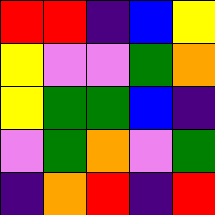[["red", "red", "indigo", "blue", "yellow"], ["yellow", "violet", "violet", "green", "orange"], ["yellow", "green", "green", "blue", "indigo"], ["violet", "green", "orange", "violet", "green"], ["indigo", "orange", "red", "indigo", "red"]]